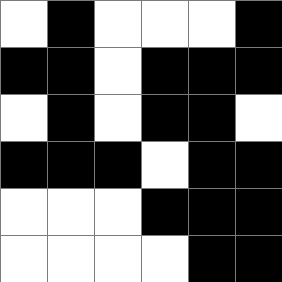[["white", "black", "white", "white", "white", "black"], ["black", "black", "white", "black", "black", "black"], ["white", "black", "white", "black", "black", "white"], ["black", "black", "black", "white", "black", "black"], ["white", "white", "white", "black", "black", "black"], ["white", "white", "white", "white", "black", "black"]]